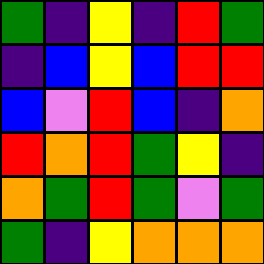[["green", "indigo", "yellow", "indigo", "red", "green"], ["indigo", "blue", "yellow", "blue", "red", "red"], ["blue", "violet", "red", "blue", "indigo", "orange"], ["red", "orange", "red", "green", "yellow", "indigo"], ["orange", "green", "red", "green", "violet", "green"], ["green", "indigo", "yellow", "orange", "orange", "orange"]]